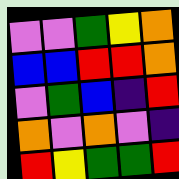[["violet", "violet", "green", "yellow", "orange"], ["blue", "blue", "red", "red", "orange"], ["violet", "green", "blue", "indigo", "red"], ["orange", "violet", "orange", "violet", "indigo"], ["red", "yellow", "green", "green", "red"]]